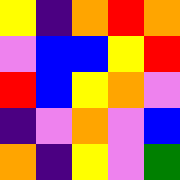[["yellow", "indigo", "orange", "red", "orange"], ["violet", "blue", "blue", "yellow", "red"], ["red", "blue", "yellow", "orange", "violet"], ["indigo", "violet", "orange", "violet", "blue"], ["orange", "indigo", "yellow", "violet", "green"]]